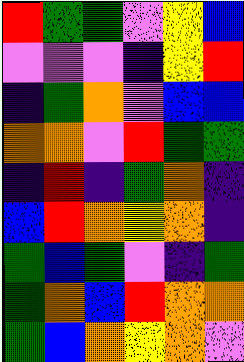[["red", "green", "green", "violet", "yellow", "blue"], ["violet", "violet", "violet", "indigo", "yellow", "red"], ["indigo", "green", "orange", "violet", "blue", "blue"], ["orange", "orange", "violet", "red", "green", "green"], ["indigo", "red", "indigo", "green", "orange", "indigo"], ["blue", "red", "orange", "yellow", "orange", "indigo"], ["green", "blue", "green", "violet", "indigo", "green"], ["green", "orange", "blue", "red", "orange", "orange"], ["green", "blue", "orange", "yellow", "orange", "violet"]]